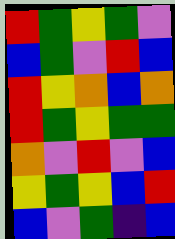[["red", "green", "yellow", "green", "violet"], ["blue", "green", "violet", "red", "blue"], ["red", "yellow", "orange", "blue", "orange"], ["red", "green", "yellow", "green", "green"], ["orange", "violet", "red", "violet", "blue"], ["yellow", "green", "yellow", "blue", "red"], ["blue", "violet", "green", "indigo", "blue"]]